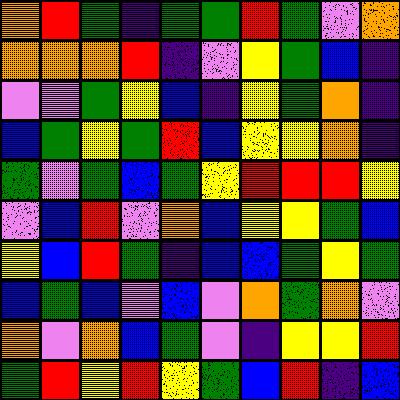[["orange", "red", "green", "indigo", "green", "green", "red", "green", "violet", "orange"], ["orange", "orange", "orange", "red", "indigo", "violet", "yellow", "green", "blue", "indigo"], ["violet", "violet", "green", "yellow", "blue", "indigo", "yellow", "green", "orange", "indigo"], ["blue", "green", "yellow", "green", "red", "blue", "yellow", "yellow", "orange", "indigo"], ["green", "violet", "green", "blue", "green", "yellow", "red", "red", "red", "yellow"], ["violet", "blue", "red", "violet", "orange", "blue", "yellow", "yellow", "green", "blue"], ["yellow", "blue", "red", "green", "indigo", "blue", "blue", "green", "yellow", "green"], ["blue", "green", "blue", "violet", "blue", "violet", "orange", "green", "orange", "violet"], ["orange", "violet", "orange", "blue", "green", "violet", "indigo", "yellow", "yellow", "red"], ["green", "red", "yellow", "red", "yellow", "green", "blue", "red", "indigo", "blue"]]